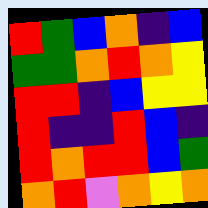[["red", "green", "blue", "orange", "indigo", "blue"], ["green", "green", "orange", "red", "orange", "yellow"], ["red", "red", "indigo", "blue", "yellow", "yellow"], ["red", "indigo", "indigo", "red", "blue", "indigo"], ["red", "orange", "red", "red", "blue", "green"], ["orange", "red", "violet", "orange", "yellow", "orange"]]